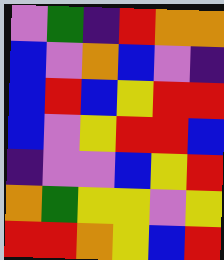[["violet", "green", "indigo", "red", "orange", "orange"], ["blue", "violet", "orange", "blue", "violet", "indigo"], ["blue", "red", "blue", "yellow", "red", "red"], ["blue", "violet", "yellow", "red", "red", "blue"], ["indigo", "violet", "violet", "blue", "yellow", "red"], ["orange", "green", "yellow", "yellow", "violet", "yellow"], ["red", "red", "orange", "yellow", "blue", "red"]]